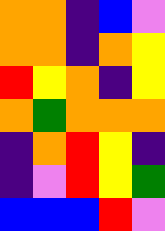[["orange", "orange", "indigo", "blue", "violet"], ["orange", "orange", "indigo", "orange", "yellow"], ["red", "yellow", "orange", "indigo", "yellow"], ["orange", "green", "orange", "orange", "orange"], ["indigo", "orange", "red", "yellow", "indigo"], ["indigo", "violet", "red", "yellow", "green"], ["blue", "blue", "blue", "red", "violet"]]